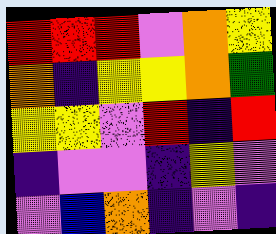[["red", "red", "red", "violet", "orange", "yellow"], ["orange", "indigo", "yellow", "yellow", "orange", "green"], ["yellow", "yellow", "violet", "red", "indigo", "red"], ["indigo", "violet", "violet", "indigo", "yellow", "violet"], ["violet", "blue", "orange", "indigo", "violet", "indigo"]]